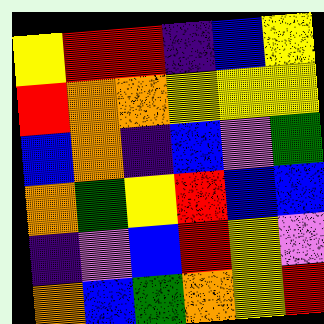[["yellow", "red", "red", "indigo", "blue", "yellow"], ["red", "orange", "orange", "yellow", "yellow", "yellow"], ["blue", "orange", "indigo", "blue", "violet", "green"], ["orange", "green", "yellow", "red", "blue", "blue"], ["indigo", "violet", "blue", "red", "yellow", "violet"], ["orange", "blue", "green", "orange", "yellow", "red"]]